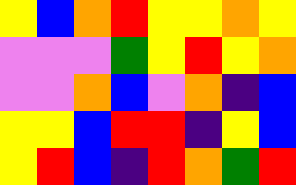[["yellow", "blue", "orange", "red", "yellow", "yellow", "orange", "yellow"], ["violet", "violet", "violet", "green", "yellow", "red", "yellow", "orange"], ["violet", "violet", "orange", "blue", "violet", "orange", "indigo", "blue"], ["yellow", "yellow", "blue", "red", "red", "indigo", "yellow", "blue"], ["yellow", "red", "blue", "indigo", "red", "orange", "green", "red"]]